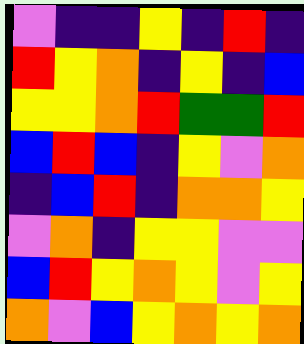[["violet", "indigo", "indigo", "yellow", "indigo", "red", "indigo"], ["red", "yellow", "orange", "indigo", "yellow", "indigo", "blue"], ["yellow", "yellow", "orange", "red", "green", "green", "red"], ["blue", "red", "blue", "indigo", "yellow", "violet", "orange"], ["indigo", "blue", "red", "indigo", "orange", "orange", "yellow"], ["violet", "orange", "indigo", "yellow", "yellow", "violet", "violet"], ["blue", "red", "yellow", "orange", "yellow", "violet", "yellow"], ["orange", "violet", "blue", "yellow", "orange", "yellow", "orange"]]